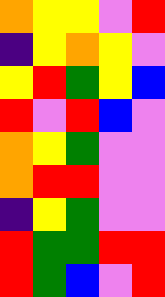[["orange", "yellow", "yellow", "violet", "red"], ["indigo", "yellow", "orange", "yellow", "violet"], ["yellow", "red", "green", "yellow", "blue"], ["red", "violet", "red", "blue", "violet"], ["orange", "yellow", "green", "violet", "violet"], ["orange", "red", "red", "violet", "violet"], ["indigo", "yellow", "green", "violet", "violet"], ["red", "green", "green", "red", "red"], ["red", "green", "blue", "violet", "red"]]